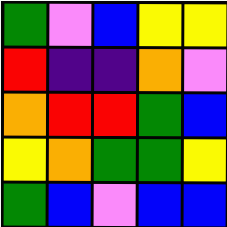[["green", "violet", "blue", "yellow", "yellow"], ["red", "indigo", "indigo", "orange", "violet"], ["orange", "red", "red", "green", "blue"], ["yellow", "orange", "green", "green", "yellow"], ["green", "blue", "violet", "blue", "blue"]]